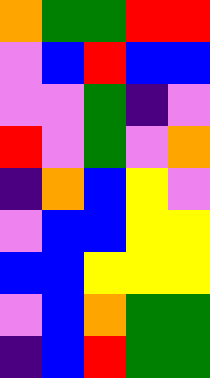[["orange", "green", "green", "red", "red"], ["violet", "blue", "red", "blue", "blue"], ["violet", "violet", "green", "indigo", "violet"], ["red", "violet", "green", "violet", "orange"], ["indigo", "orange", "blue", "yellow", "violet"], ["violet", "blue", "blue", "yellow", "yellow"], ["blue", "blue", "yellow", "yellow", "yellow"], ["violet", "blue", "orange", "green", "green"], ["indigo", "blue", "red", "green", "green"]]